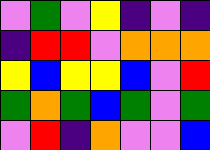[["violet", "green", "violet", "yellow", "indigo", "violet", "indigo"], ["indigo", "red", "red", "violet", "orange", "orange", "orange"], ["yellow", "blue", "yellow", "yellow", "blue", "violet", "red"], ["green", "orange", "green", "blue", "green", "violet", "green"], ["violet", "red", "indigo", "orange", "violet", "violet", "blue"]]